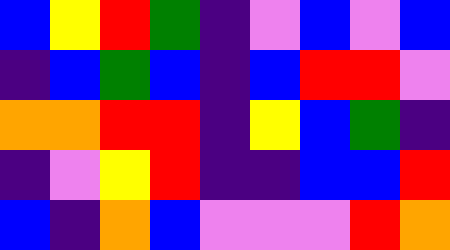[["blue", "yellow", "red", "green", "indigo", "violet", "blue", "violet", "blue"], ["indigo", "blue", "green", "blue", "indigo", "blue", "red", "red", "violet"], ["orange", "orange", "red", "red", "indigo", "yellow", "blue", "green", "indigo"], ["indigo", "violet", "yellow", "red", "indigo", "indigo", "blue", "blue", "red"], ["blue", "indigo", "orange", "blue", "violet", "violet", "violet", "red", "orange"]]